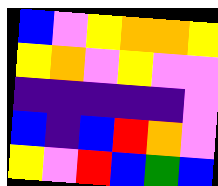[["blue", "violet", "yellow", "orange", "orange", "yellow"], ["yellow", "orange", "violet", "yellow", "violet", "violet"], ["indigo", "indigo", "indigo", "indigo", "indigo", "violet"], ["blue", "indigo", "blue", "red", "orange", "violet"], ["yellow", "violet", "red", "blue", "green", "blue"]]